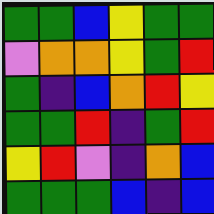[["green", "green", "blue", "yellow", "green", "green"], ["violet", "orange", "orange", "yellow", "green", "red"], ["green", "indigo", "blue", "orange", "red", "yellow"], ["green", "green", "red", "indigo", "green", "red"], ["yellow", "red", "violet", "indigo", "orange", "blue"], ["green", "green", "green", "blue", "indigo", "blue"]]